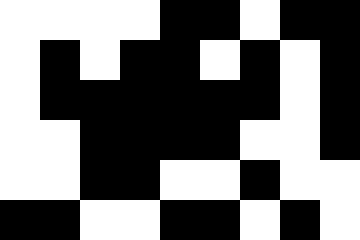[["white", "white", "white", "white", "black", "black", "white", "black", "black"], ["white", "black", "white", "black", "black", "white", "black", "white", "black"], ["white", "black", "black", "black", "black", "black", "black", "white", "black"], ["white", "white", "black", "black", "black", "black", "white", "white", "black"], ["white", "white", "black", "black", "white", "white", "black", "white", "white"], ["black", "black", "white", "white", "black", "black", "white", "black", "white"]]